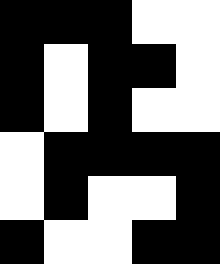[["black", "black", "black", "white", "white"], ["black", "white", "black", "black", "white"], ["black", "white", "black", "white", "white"], ["white", "black", "black", "black", "black"], ["white", "black", "white", "white", "black"], ["black", "white", "white", "black", "black"]]